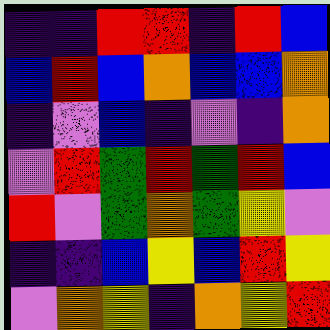[["indigo", "indigo", "red", "red", "indigo", "red", "blue"], ["blue", "red", "blue", "orange", "blue", "blue", "orange"], ["indigo", "violet", "blue", "indigo", "violet", "indigo", "orange"], ["violet", "red", "green", "red", "green", "red", "blue"], ["red", "violet", "green", "orange", "green", "yellow", "violet"], ["indigo", "indigo", "blue", "yellow", "blue", "red", "yellow"], ["violet", "orange", "yellow", "indigo", "orange", "yellow", "red"]]